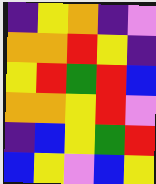[["indigo", "yellow", "orange", "indigo", "violet"], ["orange", "orange", "red", "yellow", "indigo"], ["yellow", "red", "green", "red", "blue"], ["orange", "orange", "yellow", "red", "violet"], ["indigo", "blue", "yellow", "green", "red"], ["blue", "yellow", "violet", "blue", "yellow"]]